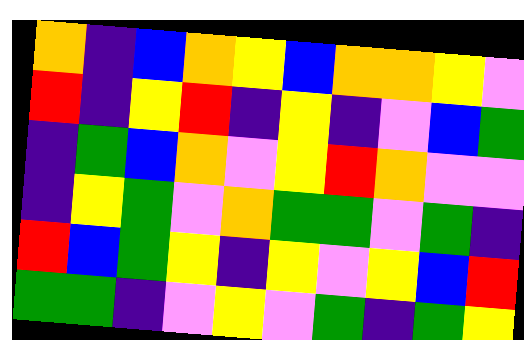[["orange", "indigo", "blue", "orange", "yellow", "blue", "orange", "orange", "yellow", "violet"], ["red", "indigo", "yellow", "red", "indigo", "yellow", "indigo", "violet", "blue", "green"], ["indigo", "green", "blue", "orange", "violet", "yellow", "red", "orange", "violet", "violet"], ["indigo", "yellow", "green", "violet", "orange", "green", "green", "violet", "green", "indigo"], ["red", "blue", "green", "yellow", "indigo", "yellow", "violet", "yellow", "blue", "red"], ["green", "green", "indigo", "violet", "yellow", "violet", "green", "indigo", "green", "yellow"]]